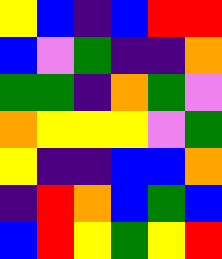[["yellow", "blue", "indigo", "blue", "red", "red"], ["blue", "violet", "green", "indigo", "indigo", "orange"], ["green", "green", "indigo", "orange", "green", "violet"], ["orange", "yellow", "yellow", "yellow", "violet", "green"], ["yellow", "indigo", "indigo", "blue", "blue", "orange"], ["indigo", "red", "orange", "blue", "green", "blue"], ["blue", "red", "yellow", "green", "yellow", "red"]]